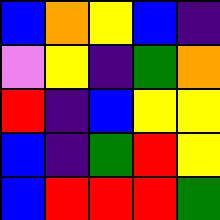[["blue", "orange", "yellow", "blue", "indigo"], ["violet", "yellow", "indigo", "green", "orange"], ["red", "indigo", "blue", "yellow", "yellow"], ["blue", "indigo", "green", "red", "yellow"], ["blue", "red", "red", "red", "green"]]